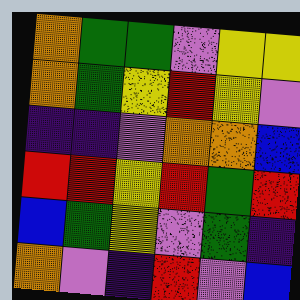[["orange", "green", "green", "violet", "yellow", "yellow"], ["orange", "green", "yellow", "red", "yellow", "violet"], ["indigo", "indigo", "violet", "orange", "orange", "blue"], ["red", "red", "yellow", "red", "green", "red"], ["blue", "green", "yellow", "violet", "green", "indigo"], ["orange", "violet", "indigo", "red", "violet", "blue"]]